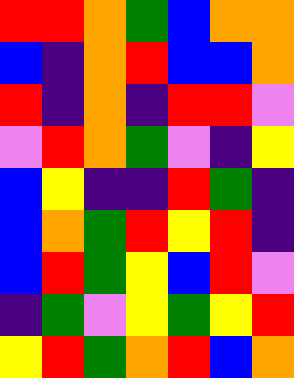[["red", "red", "orange", "green", "blue", "orange", "orange"], ["blue", "indigo", "orange", "red", "blue", "blue", "orange"], ["red", "indigo", "orange", "indigo", "red", "red", "violet"], ["violet", "red", "orange", "green", "violet", "indigo", "yellow"], ["blue", "yellow", "indigo", "indigo", "red", "green", "indigo"], ["blue", "orange", "green", "red", "yellow", "red", "indigo"], ["blue", "red", "green", "yellow", "blue", "red", "violet"], ["indigo", "green", "violet", "yellow", "green", "yellow", "red"], ["yellow", "red", "green", "orange", "red", "blue", "orange"]]